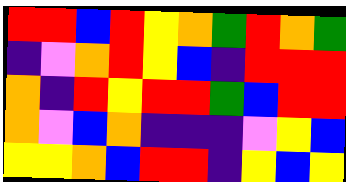[["red", "red", "blue", "red", "yellow", "orange", "green", "red", "orange", "green"], ["indigo", "violet", "orange", "red", "yellow", "blue", "indigo", "red", "red", "red"], ["orange", "indigo", "red", "yellow", "red", "red", "green", "blue", "red", "red"], ["orange", "violet", "blue", "orange", "indigo", "indigo", "indigo", "violet", "yellow", "blue"], ["yellow", "yellow", "orange", "blue", "red", "red", "indigo", "yellow", "blue", "yellow"]]